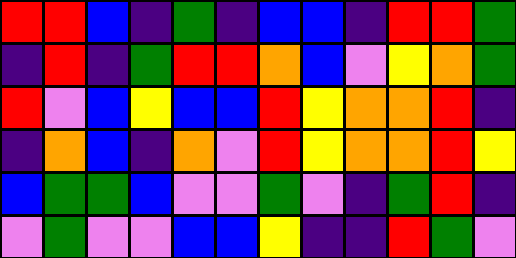[["red", "red", "blue", "indigo", "green", "indigo", "blue", "blue", "indigo", "red", "red", "green"], ["indigo", "red", "indigo", "green", "red", "red", "orange", "blue", "violet", "yellow", "orange", "green"], ["red", "violet", "blue", "yellow", "blue", "blue", "red", "yellow", "orange", "orange", "red", "indigo"], ["indigo", "orange", "blue", "indigo", "orange", "violet", "red", "yellow", "orange", "orange", "red", "yellow"], ["blue", "green", "green", "blue", "violet", "violet", "green", "violet", "indigo", "green", "red", "indigo"], ["violet", "green", "violet", "violet", "blue", "blue", "yellow", "indigo", "indigo", "red", "green", "violet"]]